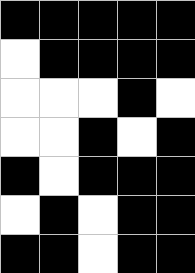[["black", "black", "black", "black", "black"], ["white", "black", "black", "black", "black"], ["white", "white", "white", "black", "white"], ["white", "white", "black", "white", "black"], ["black", "white", "black", "black", "black"], ["white", "black", "white", "black", "black"], ["black", "black", "white", "black", "black"]]